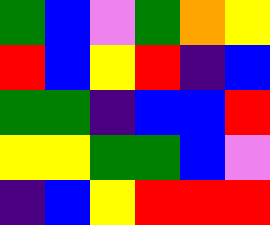[["green", "blue", "violet", "green", "orange", "yellow"], ["red", "blue", "yellow", "red", "indigo", "blue"], ["green", "green", "indigo", "blue", "blue", "red"], ["yellow", "yellow", "green", "green", "blue", "violet"], ["indigo", "blue", "yellow", "red", "red", "red"]]